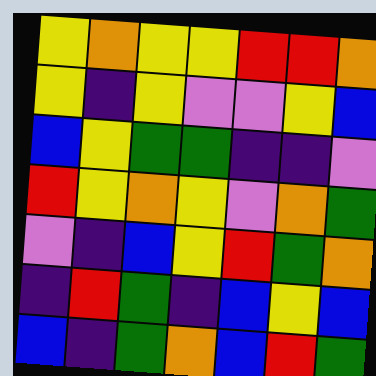[["yellow", "orange", "yellow", "yellow", "red", "red", "orange"], ["yellow", "indigo", "yellow", "violet", "violet", "yellow", "blue"], ["blue", "yellow", "green", "green", "indigo", "indigo", "violet"], ["red", "yellow", "orange", "yellow", "violet", "orange", "green"], ["violet", "indigo", "blue", "yellow", "red", "green", "orange"], ["indigo", "red", "green", "indigo", "blue", "yellow", "blue"], ["blue", "indigo", "green", "orange", "blue", "red", "green"]]